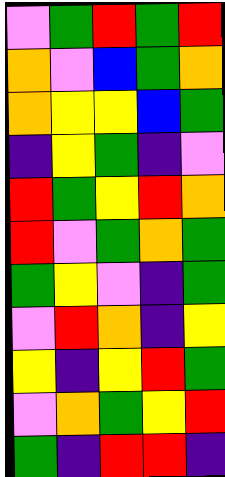[["violet", "green", "red", "green", "red"], ["orange", "violet", "blue", "green", "orange"], ["orange", "yellow", "yellow", "blue", "green"], ["indigo", "yellow", "green", "indigo", "violet"], ["red", "green", "yellow", "red", "orange"], ["red", "violet", "green", "orange", "green"], ["green", "yellow", "violet", "indigo", "green"], ["violet", "red", "orange", "indigo", "yellow"], ["yellow", "indigo", "yellow", "red", "green"], ["violet", "orange", "green", "yellow", "red"], ["green", "indigo", "red", "red", "indigo"]]